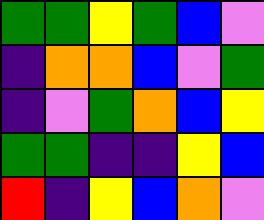[["green", "green", "yellow", "green", "blue", "violet"], ["indigo", "orange", "orange", "blue", "violet", "green"], ["indigo", "violet", "green", "orange", "blue", "yellow"], ["green", "green", "indigo", "indigo", "yellow", "blue"], ["red", "indigo", "yellow", "blue", "orange", "violet"]]